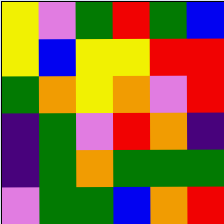[["yellow", "violet", "green", "red", "green", "blue"], ["yellow", "blue", "yellow", "yellow", "red", "red"], ["green", "orange", "yellow", "orange", "violet", "red"], ["indigo", "green", "violet", "red", "orange", "indigo"], ["indigo", "green", "orange", "green", "green", "green"], ["violet", "green", "green", "blue", "orange", "red"]]